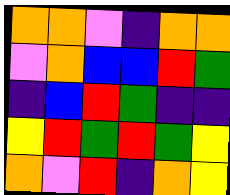[["orange", "orange", "violet", "indigo", "orange", "orange"], ["violet", "orange", "blue", "blue", "red", "green"], ["indigo", "blue", "red", "green", "indigo", "indigo"], ["yellow", "red", "green", "red", "green", "yellow"], ["orange", "violet", "red", "indigo", "orange", "yellow"]]